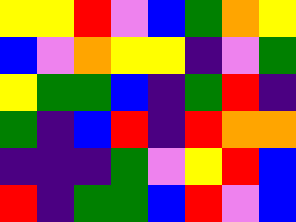[["yellow", "yellow", "red", "violet", "blue", "green", "orange", "yellow"], ["blue", "violet", "orange", "yellow", "yellow", "indigo", "violet", "green"], ["yellow", "green", "green", "blue", "indigo", "green", "red", "indigo"], ["green", "indigo", "blue", "red", "indigo", "red", "orange", "orange"], ["indigo", "indigo", "indigo", "green", "violet", "yellow", "red", "blue"], ["red", "indigo", "green", "green", "blue", "red", "violet", "blue"]]